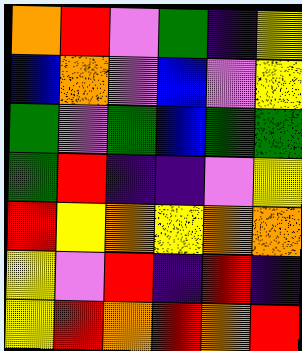[["orange", "red", "violet", "green", "indigo", "yellow"], ["blue", "orange", "violet", "blue", "violet", "yellow"], ["green", "violet", "green", "blue", "green", "green"], ["green", "red", "indigo", "indigo", "violet", "yellow"], ["red", "yellow", "orange", "yellow", "orange", "orange"], ["yellow", "violet", "red", "indigo", "red", "indigo"], ["yellow", "red", "orange", "red", "orange", "red"]]